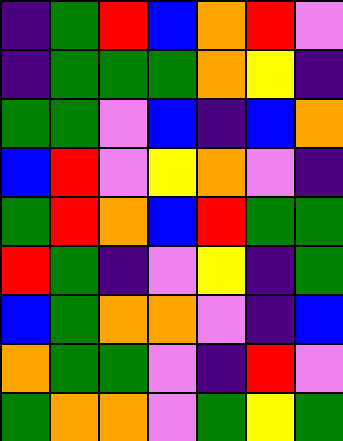[["indigo", "green", "red", "blue", "orange", "red", "violet"], ["indigo", "green", "green", "green", "orange", "yellow", "indigo"], ["green", "green", "violet", "blue", "indigo", "blue", "orange"], ["blue", "red", "violet", "yellow", "orange", "violet", "indigo"], ["green", "red", "orange", "blue", "red", "green", "green"], ["red", "green", "indigo", "violet", "yellow", "indigo", "green"], ["blue", "green", "orange", "orange", "violet", "indigo", "blue"], ["orange", "green", "green", "violet", "indigo", "red", "violet"], ["green", "orange", "orange", "violet", "green", "yellow", "green"]]